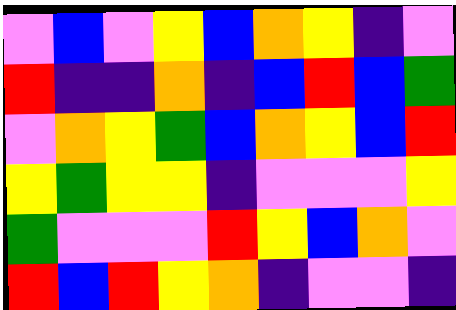[["violet", "blue", "violet", "yellow", "blue", "orange", "yellow", "indigo", "violet"], ["red", "indigo", "indigo", "orange", "indigo", "blue", "red", "blue", "green"], ["violet", "orange", "yellow", "green", "blue", "orange", "yellow", "blue", "red"], ["yellow", "green", "yellow", "yellow", "indigo", "violet", "violet", "violet", "yellow"], ["green", "violet", "violet", "violet", "red", "yellow", "blue", "orange", "violet"], ["red", "blue", "red", "yellow", "orange", "indigo", "violet", "violet", "indigo"]]